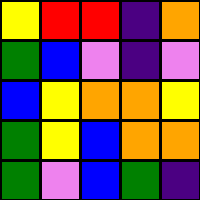[["yellow", "red", "red", "indigo", "orange"], ["green", "blue", "violet", "indigo", "violet"], ["blue", "yellow", "orange", "orange", "yellow"], ["green", "yellow", "blue", "orange", "orange"], ["green", "violet", "blue", "green", "indigo"]]